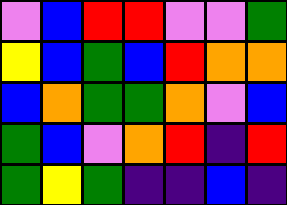[["violet", "blue", "red", "red", "violet", "violet", "green"], ["yellow", "blue", "green", "blue", "red", "orange", "orange"], ["blue", "orange", "green", "green", "orange", "violet", "blue"], ["green", "blue", "violet", "orange", "red", "indigo", "red"], ["green", "yellow", "green", "indigo", "indigo", "blue", "indigo"]]